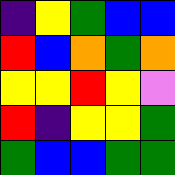[["indigo", "yellow", "green", "blue", "blue"], ["red", "blue", "orange", "green", "orange"], ["yellow", "yellow", "red", "yellow", "violet"], ["red", "indigo", "yellow", "yellow", "green"], ["green", "blue", "blue", "green", "green"]]